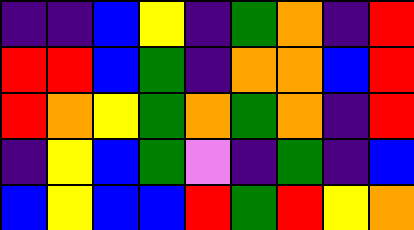[["indigo", "indigo", "blue", "yellow", "indigo", "green", "orange", "indigo", "red"], ["red", "red", "blue", "green", "indigo", "orange", "orange", "blue", "red"], ["red", "orange", "yellow", "green", "orange", "green", "orange", "indigo", "red"], ["indigo", "yellow", "blue", "green", "violet", "indigo", "green", "indigo", "blue"], ["blue", "yellow", "blue", "blue", "red", "green", "red", "yellow", "orange"]]